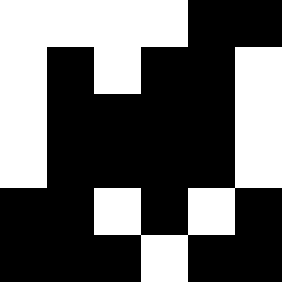[["white", "white", "white", "white", "black", "black"], ["white", "black", "white", "black", "black", "white"], ["white", "black", "black", "black", "black", "white"], ["white", "black", "black", "black", "black", "white"], ["black", "black", "white", "black", "white", "black"], ["black", "black", "black", "white", "black", "black"]]